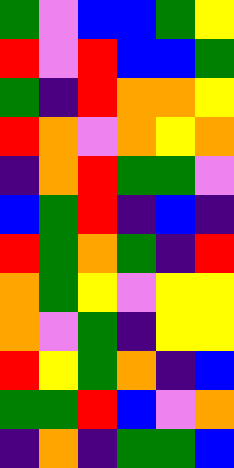[["green", "violet", "blue", "blue", "green", "yellow"], ["red", "violet", "red", "blue", "blue", "green"], ["green", "indigo", "red", "orange", "orange", "yellow"], ["red", "orange", "violet", "orange", "yellow", "orange"], ["indigo", "orange", "red", "green", "green", "violet"], ["blue", "green", "red", "indigo", "blue", "indigo"], ["red", "green", "orange", "green", "indigo", "red"], ["orange", "green", "yellow", "violet", "yellow", "yellow"], ["orange", "violet", "green", "indigo", "yellow", "yellow"], ["red", "yellow", "green", "orange", "indigo", "blue"], ["green", "green", "red", "blue", "violet", "orange"], ["indigo", "orange", "indigo", "green", "green", "blue"]]